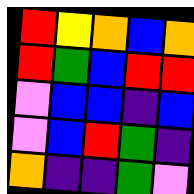[["red", "yellow", "orange", "blue", "orange"], ["red", "green", "blue", "red", "red"], ["violet", "blue", "blue", "indigo", "blue"], ["violet", "blue", "red", "green", "indigo"], ["orange", "indigo", "indigo", "green", "violet"]]